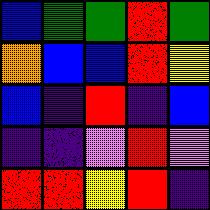[["blue", "green", "green", "red", "green"], ["orange", "blue", "blue", "red", "yellow"], ["blue", "indigo", "red", "indigo", "blue"], ["indigo", "indigo", "violet", "red", "violet"], ["red", "red", "yellow", "red", "indigo"]]